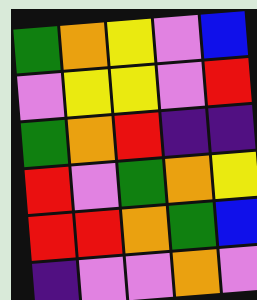[["green", "orange", "yellow", "violet", "blue"], ["violet", "yellow", "yellow", "violet", "red"], ["green", "orange", "red", "indigo", "indigo"], ["red", "violet", "green", "orange", "yellow"], ["red", "red", "orange", "green", "blue"], ["indigo", "violet", "violet", "orange", "violet"]]